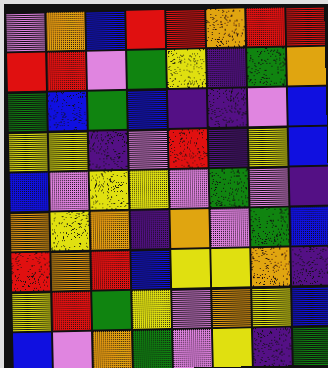[["violet", "orange", "blue", "red", "red", "orange", "red", "red"], ["red", "red", "violet", "green", "yellow", "indigo", "green", "orange"], ["green", "blue", "green", "blue", "indigo", "indigo", "violet", "blue"], ["yellow", "yellow", "indigo", "violet", "red", "indigo", "yellow", "blue"], ["blue", "violet", "yellow", "yellow", "violet", "green", "violet", "indigo"], ["orange", "yellow", "orange", "indigo", "orange", "violet", "green", "blue"], ["red", "orange", "red", "blue", "yellow", "yellow", "orange", "indigo"], ["yellow", "red", "green", "yellow", "violet", "orange", "yellow", "blue"], ["blue", "violet", "orange", "green", "violet", "yellow", "indigo", "green"]]